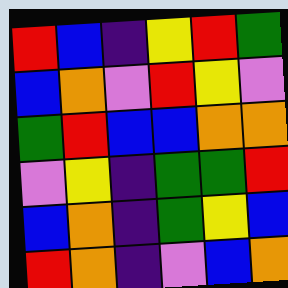[["red", "blue", "indigo", "yellow", "red", "green"], ["blue", "orange", "violet", "red", "yellow", "violet"], ["green", "red", "blue", "blue", "orange", "orange"], ["violet", "yellow", "indigo", "green", "green", "red"], ["blue", "orange", "indigo", "green", "yellow", "blue"], ["red", "orange", "indigo", "violet", "blue", "orange"]]